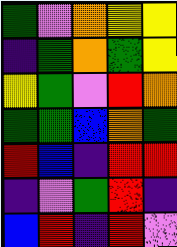[["green", "violet", "orange", "yellow", "yellow"], ["indigo", "green", "orange", "green", "yellow"], ["yellow", "green", "violet", "red", "orange"], ["green", "green", "blue", "orange", "green"], ["red", "blue", "indigo", "red", "red"], ["indigo", "violet", "green", "red", "indigo"], ["blue", "red", "indigo", "red", "violet"]]